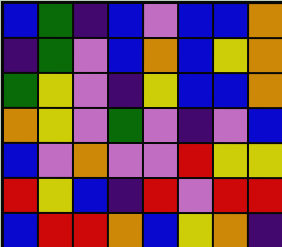[["blue", "green", "indigo", "blue", "violet", "blue", "blue", "orange"], ["indigo", "green", "violet", "blue", "orange", "blue", "yellow", "orange"], ["green", "yellow", "violet", "indigo", "yellow", "blue", "blue", "orange"], ["orange", "yellow", "violet", "green", "violet", "indigo", "violet", "blue"], ["blue", "violet", "orange", "violet", "violet", "red", "yellow", "yellow"], ["red", "yellow", "blue", "indigo", "red", "violet", "red", "red"], ["blue", "red", "red", "orange", "blue", "yellow", "orange", "indigo"]]